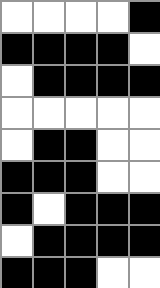[["white", "white", "white", "white", "black"], ["black", "black", "black", "black", "white"], ["white", "black", "black", "black", "black"], ["white", "white", "white", "white", "white"], ["white", "black", "black", "white", "white"], ["black", "black", "black", "white", "white"], ["black", "white", "black", "black", "black"], ["white", "black", "black", "black", "black"], ["black", "black", "black", "white", "white"]]